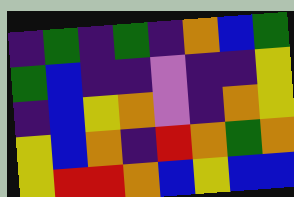[["indigo", "green", "indigo", "green", "indigo", "orange", "blue", "green"], ["green", "blue", "indigo", "indigo", "violet", "indigo", "indigo", "yellow"], ["indigo", "blue", "yellow", "orange", "violet", "indigo", "orange", "yellow"], ["yellow", "blue", "orange", "indigo", "red", "orange", "green", "orange"], ["yellow", "red", "red", "orange", "blue", "yellow", "blue", "blue"]]